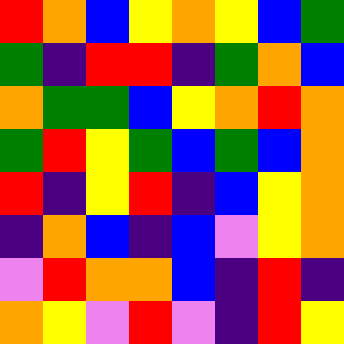[["red", "orange", "blue", "yellow", "orange", "yellow", "blue", "green"], ["green", "indigo", "red", "red", "indigo", "green", "orange", "blue"], ["orange", "green", "green", "blue", "yellow", "orange", "red", "orange"], ["green", "red", "yellow", "green", "blue", "green", "blue", "orange"], ["red", "indigo", "yellow", "red", "indigo", "blue", "yellow", "orange"], ["indigo", "orange", "blue", "indigo", "blue", "violet", "yellow", "orange"], ["violet", "red", "orange", "orange", "blue", "indigo", "red", "indigo"], ["orange", "yellow", "violet", "red", "violet", "indigo", "red", "yellow"]]